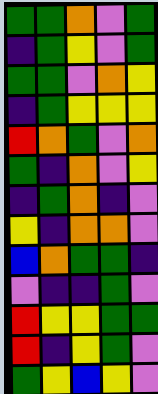[["green", "green", "orange", "violet", "green"], ["indigo", "green", "yellow", "violet", "green"], ["green", "green", "violet", "orange", "yellow"], ["indigo", "green", "yellow", "yellow", "yellow"], ["red", "orange", "green", "violet", "orange"], ["green", "indigo", "orange", "violet", "yellow"], ["indigo", "green", "orange", "indigo", "violet"], ["yellow", "indigo", "orange", "orange", "violet"], ["blue", "orange", "green", "green", "indigo"], ["violet", "indigo", "indigo", "green", "violet"], ["red", "yellow", "yellow", "green", "green"], ["red", "indigo", "yellow", "green", "violet"], ["green", "yellow", "blue", "yellow", "violet"]]